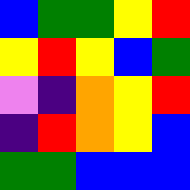[["blue", "green", "green", "yellow", "red"], ["yellow", "red", "yellow", "blue", "green"], ["violet", "indigo", "orange", "yellow", "red"], ["indigo", "red", "orange", "yellow", "blue"], ["green", "green", "blue", "blue", "blue"]]